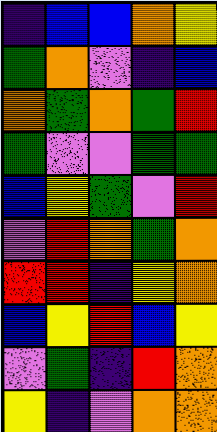[["indigo", "blue", "blue", "orange", "yellow"], ["green", "orange", "violet", "indigo", "blue"], ["orange", "green", "orange", "green", "red"], ["green", "violet", "violet", "green", "green"], ["blue", "yellow", "green", "violet", "red"], ["violet", "red", "orange", "green", "orange"], ["red", "red", "indigo", "yellow", "orange"], ["blue", "yellow", "red", "blue", "yellow"], ["violet", "green", "indigo", "red", "orange"], ["yellow", "indigo", "violet", "orange", "orange"]]